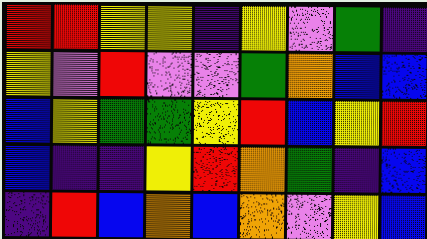[["red", "red", "yellow", "yellow", "indigo", "yellow", "violet", "green", "indigo"], ["yellow", "violet", "red", "violet", "violet", "green", "orange", "blue", "blue"], ["blue", "yellow", "green", "green", "yellow", "red", "blue", "yellow", "red"], ["blue", "indigo", "indigo", "yellow", "red", "orange", "green", "indigo", "blue"], ["indigo", "red", "blue", "orange", "blue", "orange", "violet", "yellow", "blue"]]